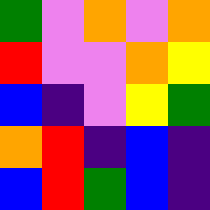[["green", "violet", "orange", "violet", "orange"], ["red", "violet", "violet", "orange", "yellow"], ["blue", "indigo", "violet", "yellow", "green"], ["orange", "red", "indigo", "blue", "indigo"], ["blue", "red", "green", "blue", "indigo"]]